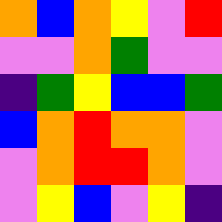[["orange", "blue", "orange", "yellow", "violet", "red"], ["violet", "violet", "orange", "green", "violet", "violet"], ["indigo", "green", "yellow", "blue", "blue", "green"], ["blue", "orange", "red", "orange", "orange", "violet"], ["violet", "orange", "red", "red", "orange", "violet"], ["violet", "yellow", "blue", "violet", "yellow", "indigo"]]